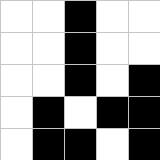[["white", "white", "black", "white", "white"], ["white", "white", "black", "white", "white"], ["white", "white", "black", "white", "black"], ["white", "black", "white", "black", "black"], ["white", "black", "black", "white", "black"]]